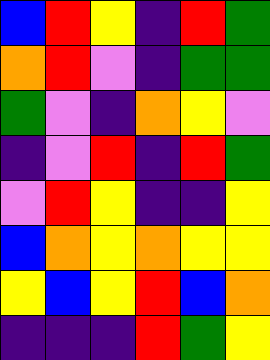[["blue", "red", "yellow", "indigo", "red", "green"], ["orange", "red", "violet", "indigo", "green", "green"], ["green", "violet", "indigo", "orange", "yellow", "violet"], ["indigo", "violet", "red", "indigo", "red", "green"], ["violet", "red", "yellow", "indigo", "indigo", "yellow"], ["blue", "orange", "yellow", "orange", "yellow", "yellow"], ["yellow", "blue", "yellow", "red", "blue", "orange"], ["indigo", "indigo", "indigo", "red", "green", "yellow"]]